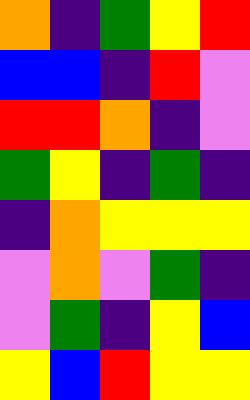[["orange", "indigo", "green", "yellow", "red"], ["blue", "blue", "indigo", "red", "violet"], ["red", "red", "orange", "indigo", "violet"], ["green", "yellow", "indigo", "green", "indigo"], ["indigo", "orange", "yellow", "yellow", "yellow"], ["violet", "orange", "violet", "green", "indigo"], ["violet", "green", "indigo", "yellow", "blue"], ["yellow", "blue", "red", "yellow", "yellow"]]